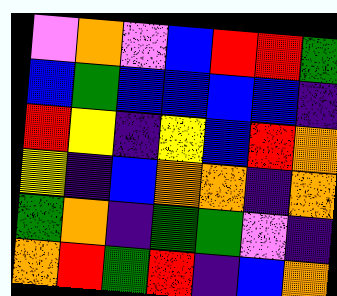[["violet", "orange", "violet", "blue", "red", "red", "green"], ["blue", "green", "blue", "blue", "blue", "blue", "indigo"], ["red", "yellow", "indigo", "yellow", "blue", "red", "orange"], ["yellow", "indigo", "blue", "orange", "orange", "indigo", "orange"], ["green", "orange", "indigo", "green", "green", "violet", "indigo"], ["orange", "red", "green", "red", "indigo", "blue", "orange"]]